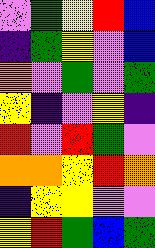[["violet", "green", "yellow", "red", "blue"], ["indigo", "green", "yellow", "violet", "blue"], ["orange", "violet", "green", "violet", "green"], ["yellow", "indigo", "violet", "yellow", "indigo"], ["red", "violet", "red", "green", "violet"], ["orange", "orange", "yellow", "red", "orange"], ["indigo", "yellow", "yellow", "violet", "violet"], ["yellow", "red", "green", "blue", "green"]]